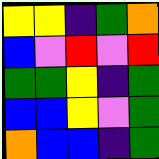[["yellow", "yellow", "indigo", "green", "orange"], ["blue", "violet", "red", "violet", "red"], ["green", "green", "yellow", "indigo", "green"], ["blue", "blue", "yellow", "violet", "green"], ["orange", "blue", "blue", "indigo", "green"]]